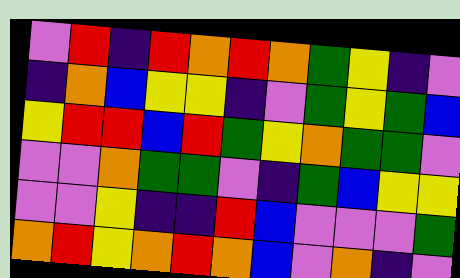[["violet", "red", "indigo", "red", "orange", "red", "orange", "green", "yellow", "indigo", "violet"], ["indigo", "orange", "blue", "yellow", "yellow", "indigo", "violet", "green", "yellow", "green", "blue"], ["yellow", "red", "red", "blue", "red", "green", "yellow", "orange", "green", "green", "violet"], ["violet", "violet", "orange", "green", "green", "violet", "indigo", "green", "blue", "yellow", "yellow"], ["violet", "violet", "yellow", "indigo", "indigo", "red", "blue", "violet", "violet", "violet", "green"], ["orange", "red", "yellow", "orange", "red", "orange", "blue", "violet", "orange", "indigo", "violet"]]